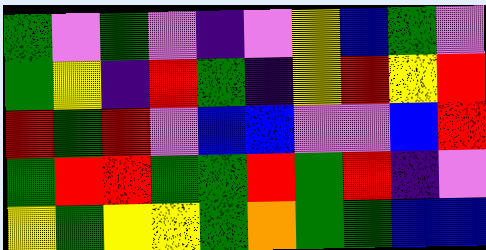[["green", "violet", "green", "violet", "indigo", "violet", "yellow", "blue", "green", "violet"], ["green", "yellow", "indigo", "red", "green", "indigo", "yellow", "red", "yellow", "red"], ["red", "green", "red", "violet", "blue", "blue", "violet", "violet", "blue", "red"], ["green", "red", "red", "green", "green", "red", "green", "red", "indigo", "violet"], ["yellow", "green", "yellow", "yellow", "green", "orange", "green", "green", "blue", "blue"]]